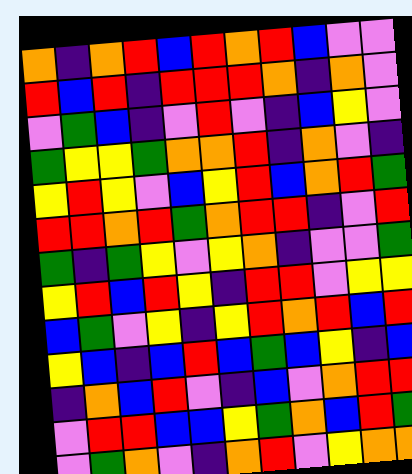[["orange", "indigo", "orange", "red", "blue", "red", "orange", "red", "blue", "violet", "violet"], ["red", "blue", "red", "indigo", "red", "red", "red", "orange", "indigo", "orange", "violet"], ["violet", "green", "blue", "indigo", "violet", "red", "violet", "indigo", "blue", "yellow", "violet"], ["green", "yellow", "yellow", "green", "orange", "orange", "red", "indigo", "orange", "violet", "indigo"], ["yellow", "red", "yellow", "violet", "blue", "yellow", "red", "blue", "orange", "red", "green"], ["red", "red", "orange", "red", "green", "orange", "red", "red", "indigo", "violet", "red"], ["green", "indigo", "green", "yellow", "violet", "yellow", "orange", "indigo", "violet", "violet", "green"], ["yellow", "red", "blue", "red", "yellow", "indigo", "red", "red", "violet", "yellow", "yellow"], ["blue", "green", "violet", "yellow", "indigo", "yellow", "red", "orange", "red", "blue", "red"], ["yellow", "blue", "indigo", "blue", "red", "blue", "green", "blue", "yellow", "indigo", "blue"], ["indigo", "orange", "blue", "red", "violet", "indigo", "blue", "violet", "orange", "red", "red"], ["violet", "red", "red", "blue", "blue", "yellow", "green", "orange", "blue", "red", "green"], ["violet", "green", "orange", "violet", "indigo", "orange", "red", "violet", "yellow", "orange", "orange"]]